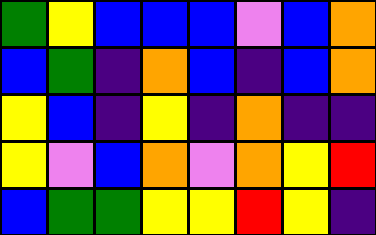[["green", "yellow", "blue", "blue", "blue", "violet", "blue", "orange"], ["blue", "green", "indigo", "orange", "blue", "indigo", "blue", "orange"], ["yellow", "blue", "indigo", "yellow", "indigo", "orange", "indigo", "indigo"], ["yellow", "violet", "blue", "orange", "violet", "orange", "yellow", "red"], ["blue", "green", "green", "yellow", "yellow", "red", "yellow", "indigo"]]